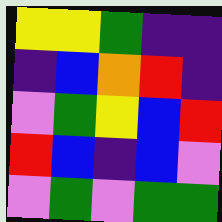[["yellow", "yellow", "green", "indigo", "indigo"], ["indigo", "blue", "orange", "red", "indigo"], ["violet", "green", "yellow", "blue", "red"], ["red", "blue", "indigo", "blue", "violet"], ["violet", "green", "violet", "green", "green"]]